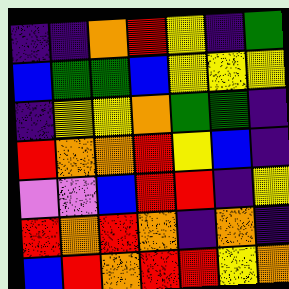[["indigo", "indigo", "orange", "red", "yellow", "indigo", "green"], ["blue", "green", "green", "blue", "yellow", "yellow", "yellow"], ["indigo", "yellow", "yellow", "orange", "green", "green", "indigo"], ["red", "orange", "orange", "red", "yellow", "blue", "indigo"], ["violet", "violet", "blue", "red", "red", "indigo", "yellow"], ["red", "orange", "red", "orange", "indigo", "orange", "indigo"], ["blue", "red", "orange", "red", "red", "yellow", "orange"]]